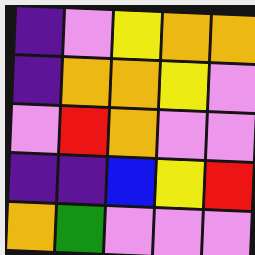[["indigo", "violet", "yellow", "orange", "orange"], ["indigo", "orange", "orange", "yellow", "violet"], ["violet", "red", "orange", "violet", "violet"], ["indigo", "indigo", "blue", "yellow", "red"], ["orange", "green", "violet", "violet", "violet"]]